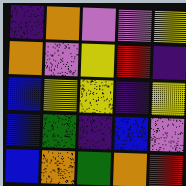[["indigo", "orange", "violet", "violet", "yellow"], ["orange", "violet", "yellow", "red", "indigo"], ["blue", "yellow", "yellow", "indigo", "yellow"], ["blue", "green", "indigo", "blue", "violet"], ["blue", "orange", "green", "orange", "red"]]